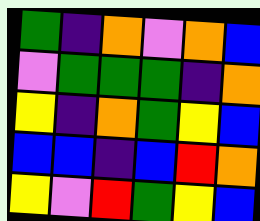[["green", "indigo", "orange", "violet", "orange", "blue"], ["violet", "green", "green", "green", "indigo", "orange"], ["yellow", "indigo", "orange", "green", "yellow", "blue"], ["blue", "blue", "indigo", "blue", "red", "orange"], ["yellow", "violet", "red", "green", "yellow", "blue"]]